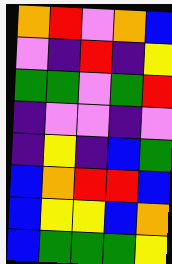[["orange", "red", "violet", "orange", "blue"], ["violet", "indigo", "red", "indigo", "yellow"], ["green", "green", "violet", "green", "red"], ["indigo", "violet", "violet", "indigo", "violet"], ["indigo", "yellow", "indigo", "blue", "green"], ["blue", "orange", "red", "red", "blue"], ["blue", "yellow", "yellow", "blue", "orange"], ["blue", "green", "green", "green", "yellow"]]